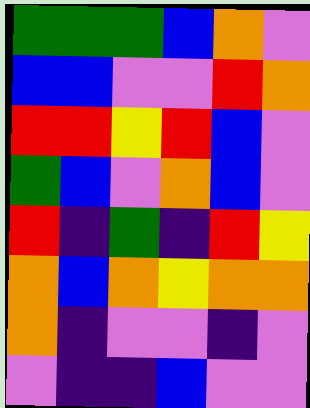[["green", "green", "green", "blue", "orange", "violet"], ["blue", "blue", "violet", "violet", "red", "orange"], ["red", "red", "yellow", "red", "blue", "violet"], ["green", "blue", "violet", "orange", "blue", "violet"], ["red", "indigo", "green", "indigo", "red", "yellow"], ["orange", "blue", "orange", "yellow", "orange", "orange"], ["orange", "indigo", "violet", "violet", "indigo", "violet"], ["violet", "indigo", "indigo", "blue", "violet", "violet"]]